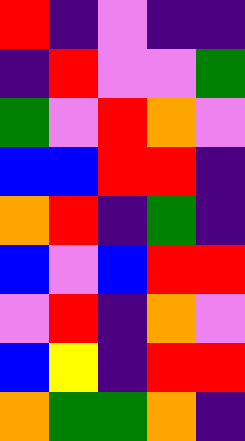[["red", "indigo", "violet", "indigo", "indigo"], ["indigo", "red", "violet", "violet", "green"], ["green", "violet", "red", "orange", "violet"], ["blue", "blue", "red", "red", "indigo"], ["orange", "red", "indigo", "green", "indigo"], ["blue", "violet", "blue", "red", "red"], ["violet", "red", "indigo", "orange", "violet"], ["blue", "yellow", "indigo", "red", "red"], ["orange", "green", "green", "orange", "indigo"]]